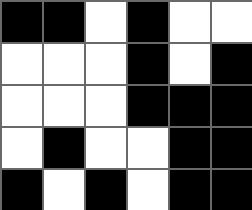[["black", "black", "white", "black", "white", "white"], ["white", "white", "white", "black", "white", "black"], ["white", "white", "white", "black", "black", "black"], ["white", "black", "white", "white", "black", "black"], ["black", "white", "black", "white", "black", "black"]]